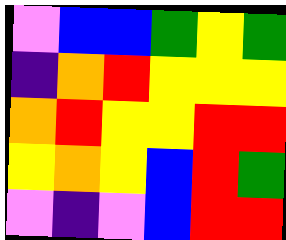[["violet", "blue", "blue", "green", "yellow", "green"], ["indigo", "orange", "red", "yellow", "yellow", "yellow"], ["orange", "red", "yellow", "yellow", "red", "red"], ["yellow", "orange", "yellow", "blue", "red", "green"], ["violet", "indigo", "violet", "blue", "red", "red"]]